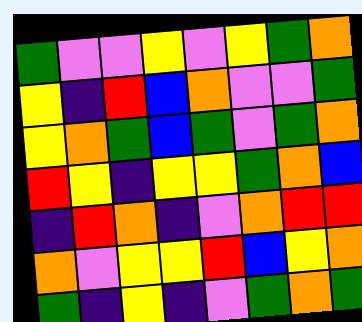[["green", "violet", "violet", "yellow", "violet", "yellow", "green", "orange"], ["yellow", "indigo", "red", "blue", "orange", "violet", "violet", "green"], ["yellow", "orange", "green", "blue", "green", "violet", "green", "orange"], ["red", "yellow", "indigo", "yellow", "yellow", "green", "orange", "blue"], ["indigo", "red", "orange", "indigo", "violet", "orange", "red", "red"], ["orange", "violet", "yellow", "yellow", "red", "blue", "yellow", "orange"], ["green", "indigo", "yellow", "indigo", "violet", "green", "orange", "green"]]